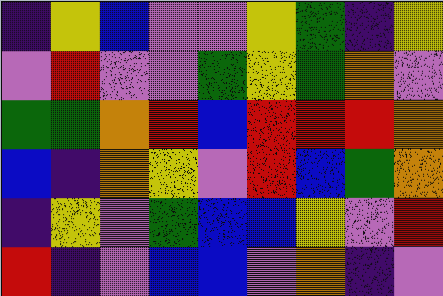[["indigo", "yellow", "blue", "violet", "violet", "yellow", "green", "indigo", "yellow"], ["violet", "red", "violet", "violet", "green", "yellow", "green", "orange", "violet"], ["green", "green", "orange", "red", "blue", "red", "red", "red", "orange"], ["blue", "indigo", "orange", "yellow", "violet", "red", "blue", "green", "orange"], ["indigo", "yellow", "violet", "green", "blue", "blue", "yellow", "violet", "red"], ["red", "indigo", "violet", "blue", "blue", "violet", "orange", "indigo", "violet"]]